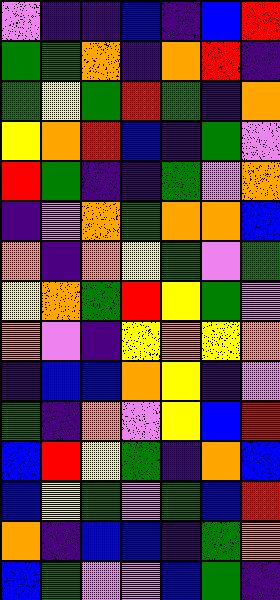[["violet", "indigo", "indigo", "blue", "indigo", "blue", "red"], ["green", "green", "orange", "indigo", "orange", "red", "indigo"], ["green", "yellow", "green", "red", "green", "indigo", "orange"], ["yellow", "orange", "red", "blue", "indigo", "green", "violet"], ["red", "green", "indigo", "indigo", "green", "violet", "orange"], ["indigo", "violet", "orange", "green", "orange", "orange", "blue"], ["orange", "indigo", "orange", "yellow", "green", "violet", "green"], ["yellow", "orange", "green", "red", "yellow", "green", "violet"], ["orange", "violet", "indigo", "yellow", "orange", "yellow", "orange"], ["indigo", "blue", "blue", "orange", "yellow", "indigo", "violet"], ["green", "indigo", "orange", "violet", "yellow", "blue", "red"], ["blue", "red", "yellow", "green", "indigo", "orange", "blue"], ["blue", "yellow", "green", "violet", "green", "blue", "red"], ["orange", "indigo", "blue", "blue", "indigo", "green", "orange"], ["blue", "green", "violet", "violet", "blue", "green", "indigo"]]